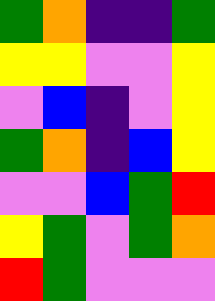[["green", "orange", "indigo", "indigo", "green"], ["yellow", "yellow", "violet", "violet", "yellow"], ["violet", "blue", "indigo", "violet", "yellow"], ["green", "orange", "indigo", "blue", "yellow"], ["violet", "violet", "blue", "green", "red"], ["yellow", "green", "violet", "green", "orange"], ["red", "green", "violet", "violet", "violet"]]